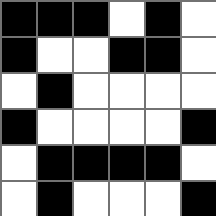[["black", "black", "black", "white", "black", "white"], ["black", "white", "white", "black", "black", "white"], ["white", "black", "white", "white", "white", "white"], ["black", "white", "white", "white", "white", "black"], ["white", "black", "black", "black", "black", "white"], ["white", "black", "white", "white", "white", "black"]]